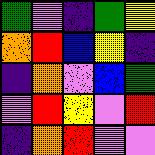[["green", "violet", "indigo", "green", "yellow"], ["orange", "red", "blue", "yellow", "indigo"], ["indigo", "orange", "violet", "blue", "green"], ["violet", "red", "yellow", "violet", "red"], ["indigo", "orange", "red", "violet", "violet"]]